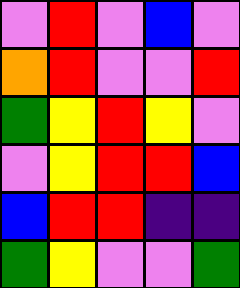[["violet", "red", "violet", "blue", "violet"], ["orange", "red", "violet", "violet", "red"], ["green", "yellow", "red", "yellow", "violet"], ["violet", "yellow", "red", "red", "blue"], ["blue", "red", "red", "indigo", "indigo"], ["green", "yellow", "violet", "violet", "green"]]